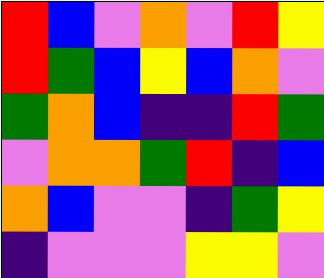[["red", "blue", "violet", "orange", "violet", "red", "yellow"], ["red", "green", "blue", "yellow", "blue", "orange", "violet"], ["green", "orange", "blue", "indigo", "indigo", "red", "green"], ["violet", "orange", "orange", "green", "red", "indigo", "blue"], ["orange", "blue", "violet", "violet", "indigo", "green", "yellow"], ["indigo", "violet", "violet", "violet", "yellow", "yellow", "violet"]]